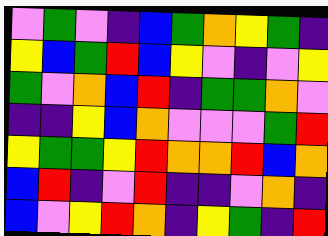[["violet", "green", "violet", "indigo", "blue", "green", "orange", "yellow", "green", "indigo"], ["yellow", "blue", "green", "red", "blue", "yellow", "violet", "indigo", "violet", "yellow"], ["green", "violet", "orange", "blue", "red", "indigo", "green", "green", "orange", "violet"], ["indigo", "indigo", "yellow", "blue", "orange", "violet", "violet", "violet", "green", "red"], ["yellow", "green", "green", "yellow", "red", "orange", "orange", "red", "blue", "orange"], ["blue", "red", "indigo", "violet", "red", "indigo", "indigo", "violet", "orange", "indigo"], ["blue", "violet", "yellow", "red", "orange", "indigo", "yellow", "green", "indigo", "red"]]